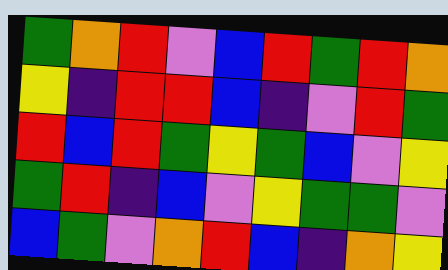[["green", "orange", "red", "violet", "blue", "red", "green", "red", "orange"], ["yellow", "indigo", "red", "red", "blue", "indigo", "violet", "red", "green"], ["red", "blue", "red", "green", "yellow", "green", "blue", "violet", "yellow"], ["green", "red", "indigo", "blue", "violet", "yellow", "green", "green", "violet"], ["blue", "green", "violet", "orange", "red", "blue", "indigo", "orange", "yellow"]]